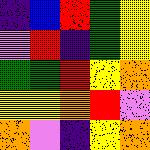[["indigo", "blue", "red", "green", "yellow"], ["violet", "red", "indigo", "green", "yellow"], ["green", "green", "red", "yellow", "orange"], ["yellow", "yellow", "orange", "red", "violet"], ["orange", "violet", "indigo", "yellow", "orange"]]